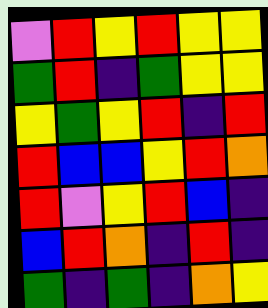[["violet", "red", "yellow", "red", "yellow", "yellow"], ["green", "red", "indigo", "green", "yellow", "yellow"], ["yellow", "green", "yellow", "red", "indigo", "red"], ["red", "blue", "blue", "yellow", "red", "orange"], ["red", "violet", "yellow", "red", "blue", "indigo"], ["blue", "red", "orange", "indigo", "red", "indigo"], ["green", "indigo", "green", "indigo", "orange", "yellow"]]